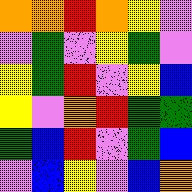[["orange", "orange", "red", "orange", "yellow", "violet"], ["violet", "green", "violet", "yellow", "green", "violet"], ["yellow", "green", "red", "violet", "yellow", "blue"], ["yellow", "violet", "orange", "red", "green", "green"], ["green", "blue", "red", "violet", "green", "blue"], ["violet", "blue", "yellow", "violet", "blue", "orange"]]